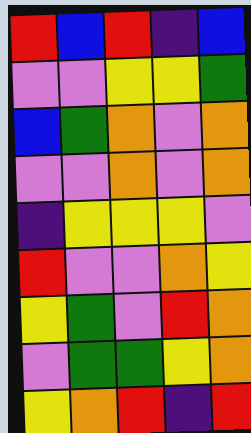[["red", "blue", "red", "indigo", "blue"], ["violet", "violet", "yellow", "yellow", "green"], ["blue", "green", "orange", "violet", "orange"], ["violet", "violet", "orange", "violet", "orange"], ["indigo", "yellow", "yellow", "yellow", "violet"], ["red", "violet", "violet", "orange", "yellow"], ["yellow", "green", "violet", "red", "orange"], ["violet", "green", "green", "yellow", "orange"], ["yellow", "orange", "red", "indigo", "red"]]